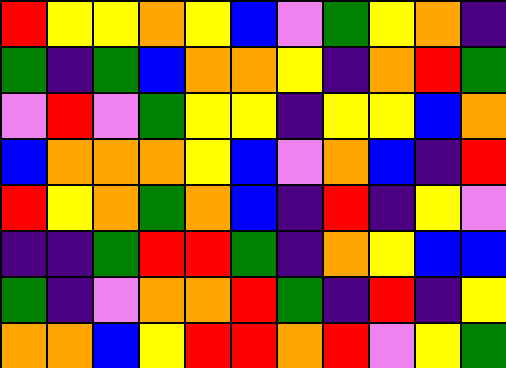[["red", "yellow", "yellow", "orange", "yellow", "blue", "violet", "green", "yellow", "orange", "indigo"], ["green", "indigo", "green", "blue", "orange", "orange", "yellow", "indigo", "orange", "red", "green"], ["violet", "red", "violet", "green", "yellow", "yellow", "indigo", "yellow", "yellow", "blue", "orange"], ["blue", "orange", "orange", "orange", "yellow", "blue", "violet", "orange", "blue", "indigo", "red"], ["red", "yellow", "orange", "green", "orange", "blue", "indigo", "red", "indigo", "yellow", "violet"], ["indigo", "indigo", "green", "red", "red", "green", "indigo", "orange", "yellow", "blue", "blue"], ["green", "indigo", "violet", "orange", "orange", "red", "green", "indigo", "red", "indigo", "yellow"], ["orange", "orange", "blue", "yellow", "red", "red", "orange", "red", "violet", "yellow", "green"]]